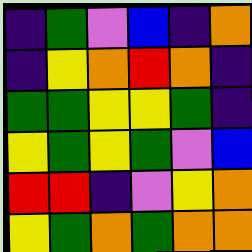[["indigo", "green", "violet", "blue", "indigo", "orange"], ["indigo", "yellow", "orange", "red", "orange", "indigo"], ["green", "green", "yellow", "yellow", "green", "indigo"], ["yellow", "green", "yellow", "green", "violet", "blue"], ["red", "red", "indigo", "violet", "yellow", "orange"], ["yellow", "green", "orange", "green", "orange", "orange"]]